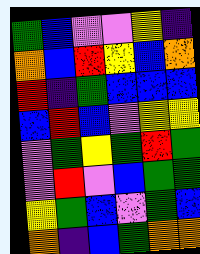[["green", "blue", "violet", "violet", "yellow", "indigo"], ["orange", "blue", "red", "yellow", "blue", "orange"], ["red", "indigo", "green", "blue", "blue", "blue"], ["blue", "red", "blue", "violet", "yellow", "yellow"], ["violet", "green", "yellow", "green", "red", "green"], ["violet", "red", "violet", "blue", "green", "green"], ["yellow", "green", "blue", "violet", "green", "blue"], ["orange", "indigo", "blue", "green", "orange", "orange"]]